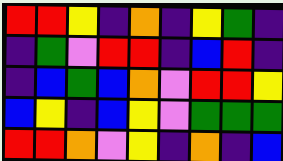[["red", "red", "yellow", "indigo", "orange", "indigo", "yellow", "green", "indigo"], ["indigo", "green", "violet", "red", "red", "indigo", "blue", "red", "indigo"], ["indigo", "blue", "green", "blue", "orange", "violet", "red", "red", "yellow"], ["blue", "yellow", "indigo", "blue", "yellow", "violet", "green", "green", "green"], ["red", "red", "orange", "violet", "yellow", "indigo", "orange", "indigo", "blue"]]